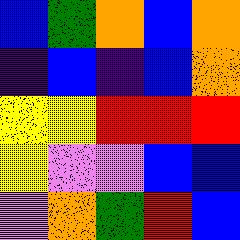[["blue", "green", "orange", "blue", "orange"], ["indigo", "blue", "indigo", "blue", "orange"], ["yellow", "yellow", "red", "red", "red"], ["yellow", "violet", "violet", "blue", "blue"], ["violet", "orange", "green", "red", "blue"]]